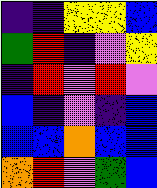[["indigo", "indigo", "yellow", "yellow", "blue"], ["green", "red", "indigo", "violet", "yellow"], ["indigo", "red", "violet", "red", "violet"], ["blue", "indigo", "violet", "indigo", "blue"], ["blue", "blue", "orange", "blue", "blue"], ["orange", "red", "violet", "green", "blue"]]